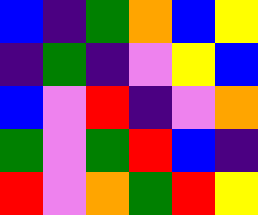[["blue", "indigo", "green", "orange", "blue", "yellow"], ["indigo", "green", "indigo", "violet", "yellow", "blue"], ["blue", "violet", "red", "indigo", "violet", "orange"], ["green", "violet", "green", "red", "blue", "indigo"], ["red", "violet", "orange", "green", "red", "yellow"]]